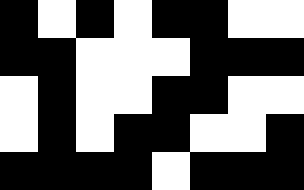[["black", "white", "black", "white", "black", "black", "white", "white"], ["black", "black", "white", "white", "white", "black", "black", "black"], ["white", "black", "white", "white", "black", "black", "white", "white"], ["white", "black", "white", "black", "black", "white", "white", "black"], ["black", "black", "black", "black", "white", "black", "black", "black"]]